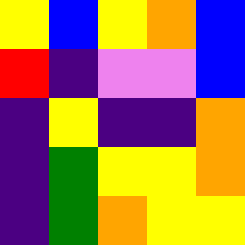[["yellow", "blue", "yellow", "orange", "blue"], ["red", "indigo", "violet", "violet", "blue"], ["indigo", "yellow", "indigo", "indigo", "orange"], ["indigo", "green", "yellow", "yellow", "orange"], ["indigo", "green", "orange", "yellow", "yellow"]]